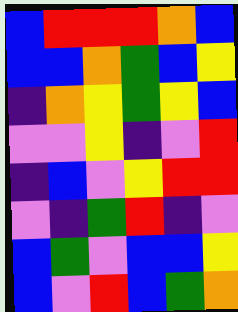[["blue", "red", "red", "red", "orange", "blue"], ["blue", "blue", "orange", "green", "blue", "yellow"], ["indigo", "orange", "yellow", "green", "yellow", "blue"], ["violet", "violet", "yellow", "indigo", "violet", "red"], ["indigo", "blue", "violet", "yellow", "red", "red"], ["violet", "indigo", "green", "red", "indigo", "violet"], ["blue", "green", "violet", "blue", "blue", "yellow"], ["blue", "violet", "red", "blue", "green", "orange"]]